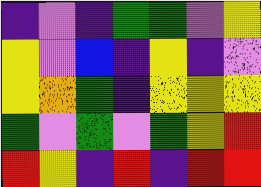[["indigo", "violet", "indigo", "green", "green", "violet", "yellow"], ["yellow", "violet", "blue", "indigo", "yellow", "indigo", "violet"], ["yellow", "orange", "green", "indigo", "yellow", "yellow", "yellow"], ["green", "violet", "green", "violet", "green", "yellow", "red"], ["red", "yellow", "indigo", "red", "indigo", "red", "red"]]